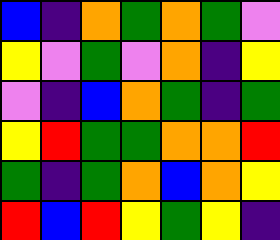[["blue", "indigo", "orange", "green", "orange", "green", "violet"], ["yellow", "violet", "green", "violet", "orange", "indigo", "yellow"], ["violet", "indigo", "blue", "orange", "green", "indigo", "green"], ["yellow", "red", "green", "green", "orange", "orange", "red"], ["green", "indigo", "green", "orange", "blue", "orange", "yellow"], ["red", "blue", "red", "yellow", "green", "yellow", "indigo"]]